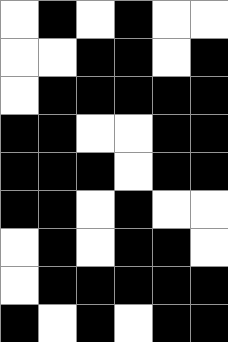[["white", "black", "white", "black", "white", "white"], ["white", "white", "black", "black", "white", "black"], ["white", "black", "black", "black", "black", "black"], ["black", "black", "white", "white", "black", "black"], ["black", "black", "black", "white", "black", "black"], ["black", "black", "white", "black", "white", "white"], ["white", "black", "white", "black", "black", "white"], ["white", "black", "black", "black", "black", "black"], ["black", "white", "black", "white", "black", "black"]]